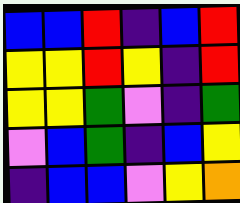[["blue", "blue", "red", "indigo", "blue", "red"], ["yellow", "yellow", "red", "yellow", "indigo", "red"], ["yellow", "yellow", "green", "violet", "indigo", "green"], ["violet", "blue", "green", "indigo", "blue", "yellow"], ["indigo", "blue", "blue", "violet", "yellow", "orange"]]